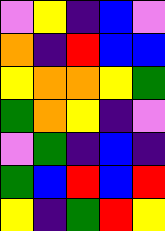[["violet", "yellow", "indigo", "blue", "violet"], ["orange", "indigo", "red", "blue", "blue"], ["yellow", "orange", "orange", "yellow", "green"], ["green", "orange", "yellow", "indigo", "violet"], ["violet", "green", "indigo", "blue", "indigo"], ["green", "blue", "red", "blue", "red"], ["yellow", "indigo", "green", "red", "yellow"]]